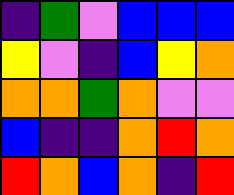[["indigo", "green", "violet", "blue", "blue", "blue"], ["yellow", "violet", "indigo", "blue", "yellow", "orange"], ["orange", "orange", "green", "orange", "violet", "violet"], ["blue", "indigo", "indigo", "orange", "red", "orange"], ["red", "orange", "blue", "orange", "indigo", "red"]]